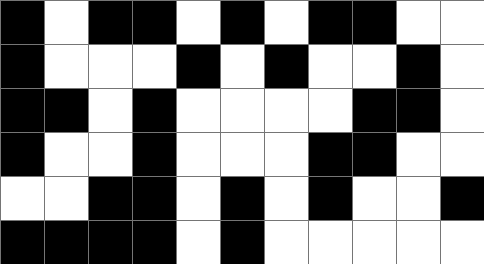[["black", "white", "black", "black", "white", "black", "white", "black", "black", "white", "white"], ["black", "white", "white", "white", "black", "white", "black", "white", "white", "black", "white"], ["black", "black", "white", "black", "white", "white", "white", "white", "black", "black", "white"], ["black", "white", "white", "black", "white", "white", "white", "black", "black", "white", "white"], ["white", "white", "black", "black", "white", "black", "white", "black", "white", "white", "black"], ["black", "black", "black", "black", "white", "black", "white", "white", "white", "white", "white"]]